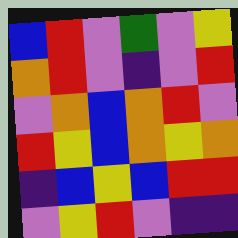[["blue", "red", "violet", "green", "violet", "yellow"], ["orange", "red", "violet", "indigo", "violet", "red"], ["violet", "orange", "blue", "orange", "red", "violet"], ["red", "yellow", "blue", "orange", "yellow", "orange"], ["indigo", "blue", "yellow", "blue", "red", "red"], ["violet", "yellow", "red", "violet", "indigo", "indigo"]]